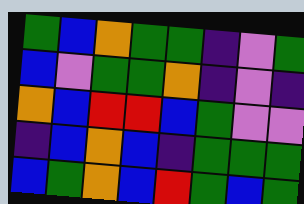[["green", "blue", "orange", "green", "green", "indigo", "violet", "green"], ["blue", "violet", "green", "green", "orange", "indigo", "violet", "indigo"], ["orange", "blue", "red", "red", "blue", "green", "violet", "violet"], ["indigo", "blue", "orange", "blue", "indigo", "green", "green", "green"], ["blue", "green", "orange", "blue", "red", "green", "blue", "green"]]